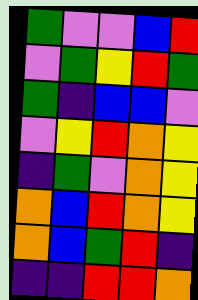[["green", "violet", "violet", "blue", "red"], ["violet", "green", "yellow", "red", "green"], ["green", "indigo", "blue", "blue", "violet"], ["violet", "yellow", "red", "orange", "yellow"], ["indigo", "green", "violet", "orange", "yellow"], ["orange", "blue", "red", "orange", "yellow"], ["orange", "blue", "green", "red", "indigo"], ["indigo", "indigo", "red", "red", "orange"]]